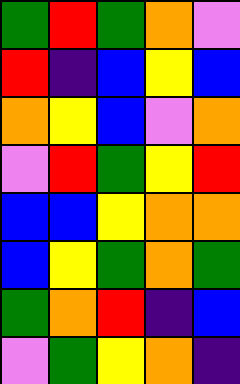[["green", "red", "green", "orange", "violet"], ["red", "indigo", "blue", "yellow", "blue"], ["orange", "yellow", "blue", "violet", "orange"], ["violet", "red", "green", "yellow", "red"], ["blue", "blue", "yellow", "orange", "orange"], ["blue", "yellow", "green", "orange", "green"], ["green", "orange", "red", "indigo", "blue"], ["violet", "green", "yellow", "orange", "indigo"]]